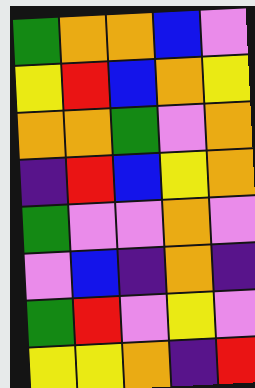[["green", "orange", "orange", "blue", "violet"], ["yellow", "red", "blue", "orange", "yellow"], ["orange", "orange", "green", "violet", "orange"], ["indigo", "red", "blue", "yellow", "orange"], ["green", "violet", "violet", "orange", "violet"], ["violet", "blue", "indigo", "orange", "indigo"], ["green", "red", "violet", "yellow", "violet"], ["yellow", "yellow", "orange", "indigo", "red"]]